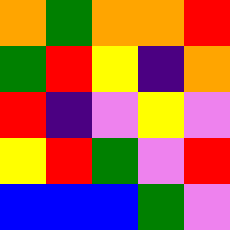[["orange", "green", "orange", "orange", "red"], ["green", "red", "yellow", "indigo", "orange"], ["red", "indigo", "violet", "yellow", "violet"], ["yellow", "red", "green", "violet", "red"], ["blue", "blue", "blue", "green", "violet"]]